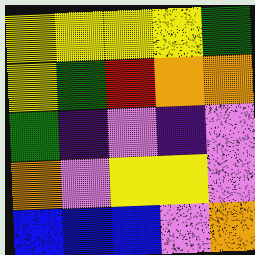[["yellow", "yellow", "yellow", "yellow", "green"], ["yellow", "green", "red", "orange", "orange"], ["green", "indigo", "violet", "indigo", "violet"], ["orange", "violet", "yellow", "yellow", "violet"], ["blue", "blue", "blue", "violet", "orange"]]